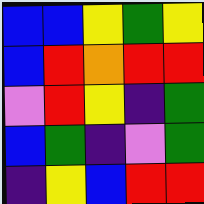[["blue", "blue", "yellow", "green", "yellow"], ["blue", "red", "orange", "red", "red"], ["violet", "red", "yellow", "indigo", "green"], ["blue", "green", "indigo", "violet", "green"], ["indigo", "yellow", "blue", "red", "red"]]